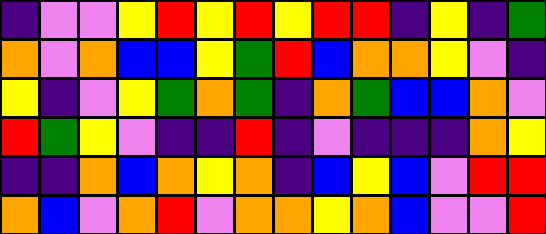[["indigo", "violet", "violet", "yellow", "red", "yellow", "red", "yellow", "red", "red", "indigo", "yellow", "indigo", "green"], ["orange", "violet", "orange", "blue", "blue", "yellow", "green", "red", "blue", "orange", "orange", "yellow", "violet", "indigo"], ["yellow", "indigo", "violet", "yellow", "green", "orange", "green", "indigo", "orange", "green", "blue", "blue", "orange", "violet"], ["red", "green", "yellow", "violet", "indigo", "indigo", "red", "indigo", "violet", "indigo", "indigo", "indigo", "orange", "yellow"], ["indigo", "indigo", "orange", "blue", "orange", "yellow", "orange", "indigo", "blue", "yellow", "blue", "violet", "red", "red"], ["orange", "blue", "violet", "orange", "red", "violet", "orange", "orange", "yellow", "orange", "blue", "violet", "violet", "red"]]